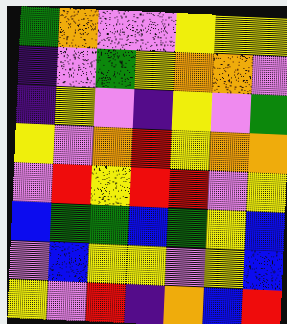[["green", "orange", "violet", "violet", "yellow", "yellow", "yellow"], ["indigo", "violet", "green", "yellow", "orange", "orange", "violet"], ["indigo", "yellow", "violet", "indigo", "yellow", "violet", "green"], ["yellow", "violet", "orange", "red", "yellow", "orange", "orange"], ["violet", "red", "yellow", "red", "red", "violet", "yellow"], ["blue", "green", "green", "blue", "green", "yellow", "blue"], ["violet", "blue", "yellow", "yellow", "violet", "yellow", "blue"], ["yellow", "violet", "red", "indigo", "orange", "blue", "red"]]